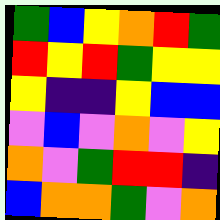[["green", "blue", "yellow", "orange", "red", "green"], ["red", "yellow", "red", "green", "yellow", "yellow"], ["yellow", "indigo", "indigo", "yellow", "blue", "blue"], ["violet", "blue", "violet", "orange", "violet", "yellow"], ["orange", "violet", "green", "red", "red", "indigo"], ["blue", "orange", "orange", "green", "violet", "orange"]]